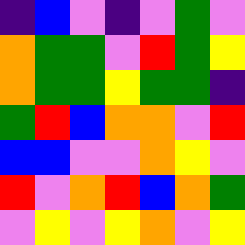[["indigo", "blue", "violet", "indigo", "violet", "green", "violet"], ["orange", "green", "green", "violet", "red", "green", "yellow"], ["orange", "green", "green", "yellow", "green", "green", "indigo"], ["green", "red", "blue", "orange", "orange", "violet", "red"], ["blue", "blue", "violet", "violet", "orange", "yellow", "violet"], ["red", "violet", "orange", "red", "blue", "orange", "green"], ["violet", "yellow", "violet", "yellow", "orange", "violet", "yellow"]]